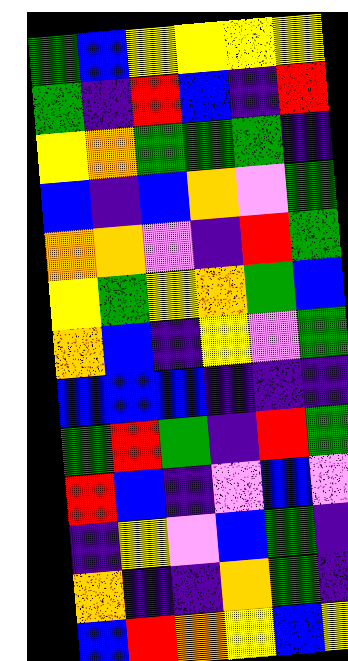[["green", "blue", "yellow", "yellow", "yellow", "yellow"], ["green", "indigo", "red", "blue", "indigo", "red"], ["yellow", "orange", "green", "green", "green", "indigo"], ["blue", "indigo", "blue", "orange", "violet", "green"], ["orange", "orange", "violet", "indigo", "red", "green"], ["yellow", "green", "yellow", "orange", "green", "blue"], ["orange", "blue", "indigo", "yellow", "violet", "green"], ["blue", "blue", "blue", "indigo", "indigo", "indigo"], ["green", "red", "green", "indigo", "red", "green"], ["red", "blue", "indigo", "violet", "blue", "violet"], ["indigo", "yellow", "violet", "blue", "green", "indigo"], ["orange", "indigo", "indigo", "orange", "green", "indigo"], ["blue", "red", "orange", "yellow", "blue", "yellow"]]